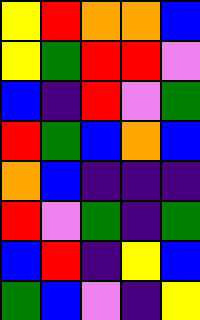[["yellow", "red", "orange", "orange", "blue"], ["yellow", "green", "red", "red", "violet"], ["blue", "indigo", "red", "violet", "green"], ["red", "green", "blue", "orange", "blue"], ["orange", "blue", "indigo", "indigo", "indigo"], ["red", "violet", "green", "indigo", "green"], ["blue", "red", "indigo", "yellow", "blue"], ["green", "blue", "violet", "indigo", "yellow"]]